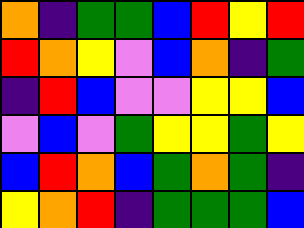[["orange", "indigo", "green", "green", "blue", "red", "yellow", "red"], ["red", "orange", "yellow", "violet", "blue", "orange", "indigo", "green"], ["indigo", "red", "blue", "violet", "violet", "yellow", "yellow", "blue"], ["violet", "blue", "violet", "green", "yellow", "yellow", "green", "yellow"], ["blue", "red", "orange", "blue", "green", "orange", "green", "indigo"], ["yellow", "orange", "red", "indigo", "green", "green", "green", "blue"]]